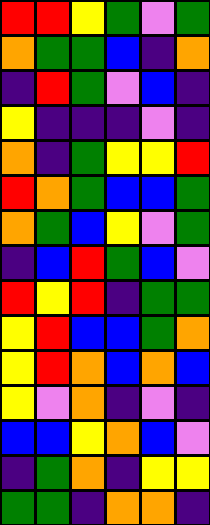[["red", "red", "yellow", "green", "violet", "green"], ["orange", "green", "green", "blue", "indigo", "orange"], ["indigo", "red", "green", "violet", "blue", "indigo"], ["yellow", "indigo", "indigo", "indigo", "violet", "indigo"], ["orange", "indigo", "green", "yellow", "yellow", "red"], ["red", "orange", "green", "blue", "blue", "green"], ["orange", "green", "blue", "yellow", "violet", "green"], ["indigo", "blue", "red", "green", "blue", "violet"], ["red", "yellow", "red", "indigo", "green", "green"], ["yellow", "red", "blue", "blue", "green", "orange"], ["yellow", "red", "orange", "blue", "orange", "blue"], ["yellow", "violet", "orange", "indigo", "violet", "indigo"], ["blue", "blue", "yellow", "orange", "blue", "violet"], ["indigo", "green", "orange", "indigo", "yellow", "yellow"], ["green", "green", "indigo", "orange", "orange", "indigo"]]